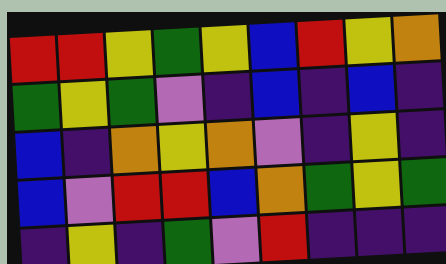[["red", "red", "yellow", "green", "yellow", "blue", "red", "yellow", "orange"], ["green", "yellow", "green", "violet", "indigo", "blue", "indigo", "blue", "indigo"], ["blue", "indigo", "orange", "yellow", "orange", "violet", "indigo", "yellow", "indigo"], ["blue", "violet", "red", "red", "blue", "orange", "green", "yellow", "green"], ["indigo", "yellow", "indigo", "green", "violet", "red", "indigo", "indigo", "indigo"]]